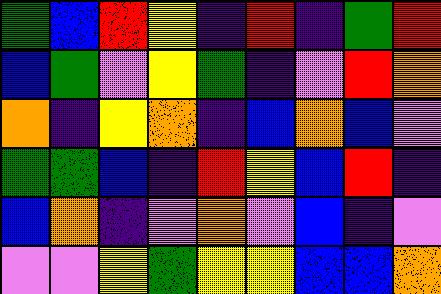[["green", "blue", "red", "yellow", "indigo", "red", "indigo", "green", "red"], ["blue", "green", "violet", "yellow", "green", "indigo", "violet", "red", "orange"], ["orange", "indigo", "yellow", "orange", "indigo", "blue", "orange", "blue", "violet"], ["green", "green", "blue", "indigo", "red", "yellow", "blue", "red", "indigo"], ["blue", "orange", "indigo", "violet", "orange", "violet", "blue", "indigo", "violet"], ["violet", "violet", "yellow", "green", "yellow", "yellow", "blue", "blue", "orange"]]